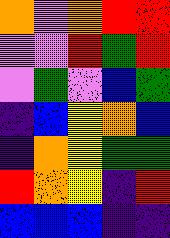[["orange", "violet", "orange", "red", "red"], ["violet", "violet", "red", "green", "red"], ["violet", "green", "violet", "blue", "green"], ["indigo", "blue", "yellow", "orange", "blue"], ["indigo", "orange", "yellow", "green", "green"], ["red", "orange", "yellow", "indigo", "red"], ["blue", "blue", "blue", "indigo", "indigo"]]